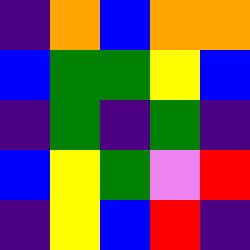[["indigo", "orange", "blue", "orange", "orange"], ["blue", "green", "green", "yellow", "blue"], ["indigo", "green", "indigo", "green", "indigo"], ["blue", "yellow", "green", "violet", "red"], ["indigo", "yellow", "blue", "red", "indigo"]]